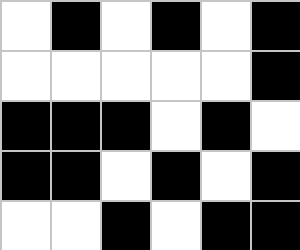[["white", "black", "white", "black", "white", "black"], ["white", "white", "white", "white", "white", "black"], ["black", "black", "black", "white", "black", "white"], ["black", "black", "white", "black", "white", "black"], ["white", "white", "black", "white", "black", "black"]]